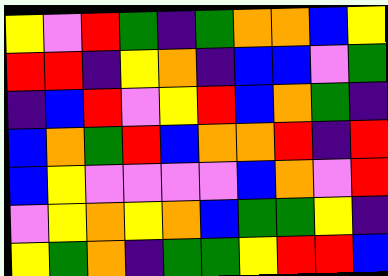[["yellow", "violet", "red", "green", "indigo", "green", "orange", "orange", "blue", "yellow"], ["red", "red", "indigo", "yellow", "orange", "indigo", "blue", "blue", "violet", "green"], ["indigo", "blue", "red", "violet", "yellow", "red", "blue", "orange", "green", "indigo"], ["blue", "orange", "green", "red", "blue", "orange", "orange", "red", "indigo", "red"], ["blue", "yellow", "violet", "violet", "violet", "violet", "blue", "orange", "violet", "red"], ["violet", "yellow", "orange", "yellow", "orange", "blue", "green", "green", "yellow", "indigo"], ["yellow", "green", "orange", "indigo", "green", "green", "yellow", "red", "red", "blue"]]